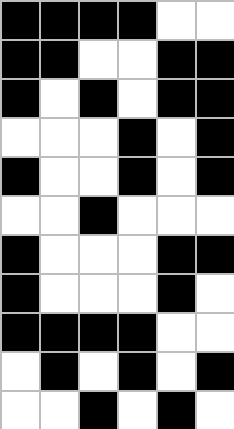[["black", "black", "black", "black", "white", "white"], ["black", "black", "white", "white", "black", "black"], ["black", "white", "black", "white", "black", "black"], ["white", "white", "white", "black", "white", "black"], ["black", "white", "white", "black", "white", "black"], ["white", "white", "black", "white", "white", "white"], ["black", "white", "white", "white", "black", "black"], ["black", "white", "white", "white", "black", "white"], ["black", "black", "black", "black", "white", "white"], ["white", "black", "white", "black", "white", "black"], ["white", "white", "black", "white", "black", "white"]]